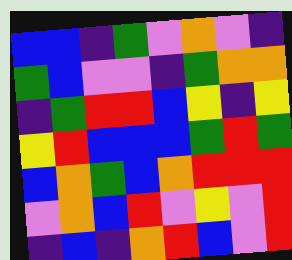[["blue", "blue", "indigo", "green", "violet", "orange", "violet", "indigo"], ["green", "blue", "violet", "violet", "indigo", "green", "orange", "orange"], ["indigo", "green", "red", "red", "blue", "yellow", "indigo", "yellow"], ["yellow", "red", "blue", "blue", "blue", "green", "red", "green"], ["blue", "orange", "green", "blue", "orange", "red", "red", "red"], ["violet", "orange", "blue", "red", "violet", "yellow", "violet", "red"], ["indigo", "blue", "indigo", "orange", "red", "blue", "violet", "red"]]